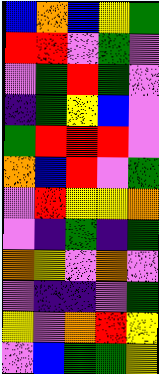[["blue", "orange", "blue", "yellow", "green"], ["red", "red", "violet", "green", "violet"], ["violet", "green", "red", "green", "violet"], ["indigo", "green", "yellow", "blue", "violet"], ["green", "red", "red", "red", "violet"], ["orange", "blue", "red", "violet", "green"], ["violet", "red", "yellow", "yellow", "orange"], ["violet", "indigo", "green", "indigo", "green"], ["orange", "yellow", "violet", "orange", "violet"], ["violet", "indigo", "indigo", "violet", "green"], ["yellow", "violet", "orange", "red", "yellow"], ["violet", "blue", "green", "green", "yellow"]]